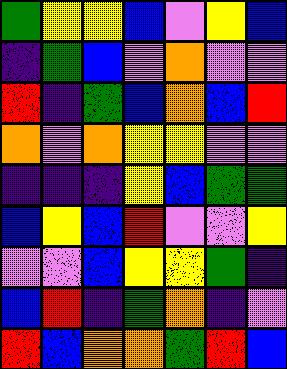[["green", "yellow", "yellow", "blue", "violet", "yellow", "blue"], ["indigo", "green", "blue", "violet", "orange", "violet", "violet"], ["red", "indigo", "green", "blue", "orange", "blue", "red"], ["orange", "violet", "orange", "yellow", "yellow", "violet", "violet"], ["indigo", "indigo", "indigo", "yellow", "blue", "green", "green"], ["blue", "yellow", "blue", "red", "violet", "violet", "yellow"], ["violet", "violet", "blue", "yellow", "yellow", "green", "indigo"], ["blue", "red", "indigo", "green", "orange", "indigo", "violet"], ["red", "blue", "orange", "orange", "green", "red", "blue"]]